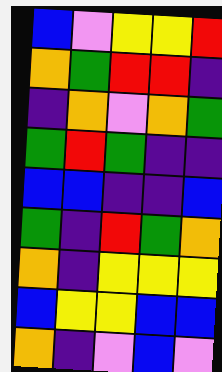[["blue", "violet", "yellow", "yellow", "red"], ["orange", "green", "red", "red", "indigo"], ["indigo", "orange", "violet", "orange", "green"], ["green", "red", "green", "indigo", "indigo"], ["blue", "blue", "indigo", "indigo", "blue"], ["green", "indigo", "red", "green", "orange"], ["orange", "indigo", "yellow", "yellow", "yellow"], ["blue", "yellow", "yellow", "blue", "blue"], ["orange", "indigo", "violet", "blue", "violet"]]